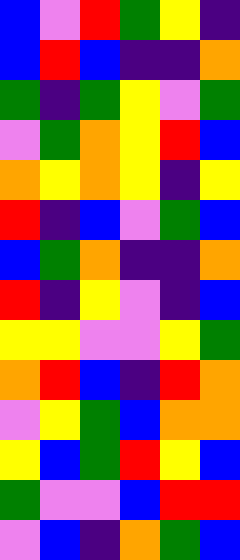[["blue", "violet", "red", "green", "yellow", "indigo"], ["blue", "red", "blue", "indigo", "indigo", "orange"], ["green", "indigo", "green", "yellow", "violet", "green"], ["violet", "green", "orange", "yellow", "red", "blue"], ["orange", "yellow", "orange", "yellow", "indigo", "yellow"], ["red", "indigo", "blue", "violet", "green", "blue"], ["blue", "green", "orange", "indigo", "indigo", "orange"], ["red", "indigo", "yellow", "violet", "indigo", "blue"], ["yellow", "yellow", "violet", "violet", "yellow", "green"], ["orange", "red", "blue", "indigo", "red", "orange"], ["violet", "yellow", "green", "blue", "orange", "orange"], ["yellow", "blue", "green", "red", "yellow", "blue"], ["green", "violet", "violet", "blue", "red", "red"], ["violet", "blue", "indigo", "orange", "green", "blue"]]